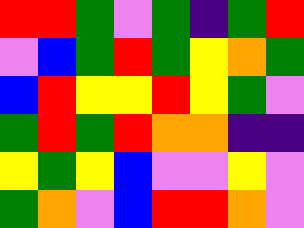[["red", "red", "green", "violet", "green", "indigo", "green", "red"], ["violet", "blue", "green", "red", "green", "yellow", "orange", "green"], ["blue", "red", "yellow", "yellow", "red", "yellow", "green", "violet"], ["green", "red", "green", "red", "orange", "orange", "indigo", "indigo"], ["yellow", "green", "yellow", "blue", "violet", "violet", "yellow", "violet"], ["green", "orange", "violet", "blue", "red", "red", "orange", "violet"]]